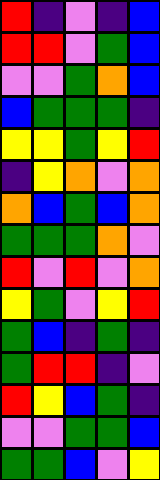[["red", "indigo", "violet", "indigo", "blue"], ["red", "red", "violet", "green", "blue"], ["violet", "violet", "green", "orange", "blue"], ["blue", "green", "green", "green", "indigo"], ["yellow", "yellow", "green", "yellow", "red"], ["indigo", "yellow", "orange", "violet", "orange"], ["orange", "blue", "green", "blue", "orange"], ["green", "green", "green", "orange", "violet"], ["red", "violet", "red", "violet", "orange"], ["yellow", "green", "violet", "yellow", "red"], ["green", "blue", "indigo", "green", "indigo"], ["green", "red", "red", "indigo", "violet"], ["red", "yellow", "blue", "green", "indigo"], ["violet", "violet", "green", "green", "blue"], ["green", "green", "blue", "violet", "yellow"]]